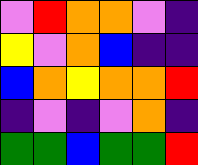[["violet", "red", "orange", "orange", "violet", "indigo"], ["yellow", "violet", "orange", "blue", "indigo", "indigo"], ["blue", "orange", "yellow", "orange", "orange", "red"], ["indigo", "violet", "indigo", "violet", "orange", "indigo"], ["green", "green", "blue", "green", "green", "red"]]